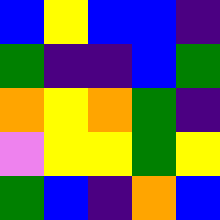[["blue", "yellow", "blue", "blue", "indigo"], ["green", "indigo", "indigo", "blue", "green"], ["orange", "yellow", "orange", "green", "indigo"], ["violet", "yellow", "yellow", "green", "yellow"], ["green", "blue", "indigo", "orange", "blue"]]